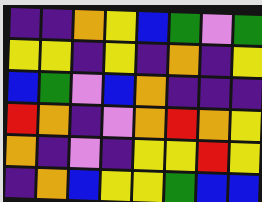[["indigo", "indigo", "orange", "yellow", "blue", "green", "violet", "green"], ["yellow", "yellow", "indigo", "yellow", "indigo", "orange", "indigo", "yellow"], ["blue", "green", "violet", "blue", "orange", "indigo", "indigo", "indigo"], ["red", "orange", "indigo", "violet", "orange", "red", "orange", "yellow"], ["orange", "indigo", "violet", "indigo", "yellow", "yellow", "red", "yellow"], ["indigo", "orange", "blue", "yellow", "yellow", "green", "blue", "blue"]]